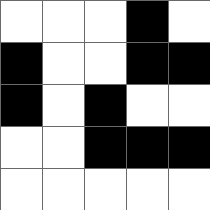[["white", "white", "white", "black", "white"], ["black", "white", "white", "black", "black"], ["black", "white", "black", "white", "white"], ["white", "white", "black", "black", "black"], ["white", "white", "white", "white", "white"]]